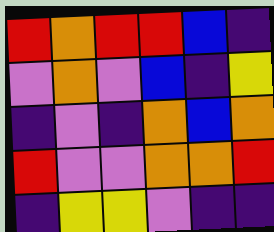[["red", "orange", "red", "red", "blue", "indigo"], ["violet", "orange", "violet", "blue", "indigo", "yellow"], ["indigo", "violet", "indigo", "orange", "blue", "orange"], ["red", "violet", "violet", "orange", "orange", "red"], ["indigo", "yellow", "yellow", "violet", "indigo", "indigo"]]